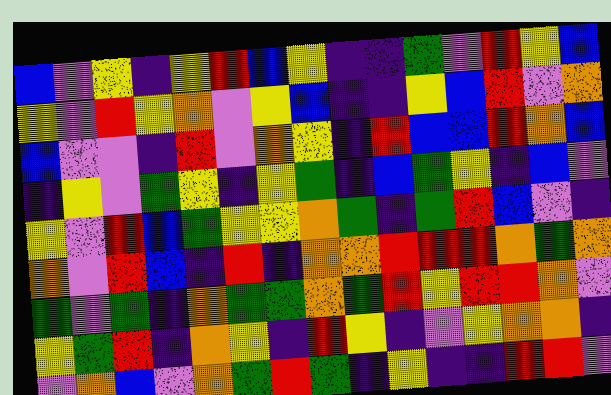[["blue", "violet", "yellow", "indigo", "yellow", "red", "blue", "yellow", "indigo", "indigo", "green", "violet", "red", "yellow", "blue"], ["yellow", "violet", "red", "yellow", "orange", "violet", "yellow", "blue", "indigo", "indigo", "yellow", "blue", "red", "violet", "orange"], ["blue", "violet", "violet", "indigo", "red", "violet", "orange", "yellow", "indigo", "red", "blue", "blue", "red", "orange", "blue"], ["indigo", "yellow", "violet", "green", "yellow", "indigo", "yellow", "green", "indigo", "blue", "green", "yellow", "indigo", "blue", "violet"], ["yellow", "violet", "red", "blue", "green", "yellow", "yellow", "orange", "green", "indigo", "green", "red", "blue", "violet", "indigo"], ["orange", "violet", "red", "blue", "indigo", "red", "indigo", "orange", "orange", "red", "red", "red", "orange", "green", "orange"], ["green", "violet", "green", "indigo", "orange", "green", "green", "orange", "green", "red", "yellow", "red", "red", "orange", "violet"], ["yellow", "green", "red", "indigo", "orange", "yellow", "indigo", "red", "yellow", "indigo", "violet", "yellow", "orange", "orange", "indigo"], ["violet", "orange", "blue", "violet", "orange", "green", "red", "green", "indigo", "yellow", "indigo", "indigo", "red", "red", "violet"]]